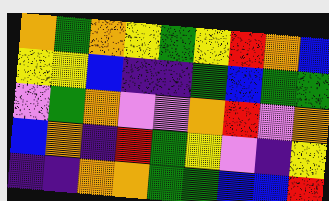[["orange", "green", "orange", "yellow", "green", "yellow", "red", "orange", "blue"], ["yellow", "yellow", "blue", "indigo", "indigo", "green", "blue", "green", "green"], ["violet", "green", "orange", "violet", "violet", "orange", "red", "violet", "orange"], ["blue", "orange", "indigo", "red", "green", "yellow", "violet", "indigo", "yellow"], ["indigo", "indigo", "orange", "orange", "green", "green", "blue", "blue", "red"]]